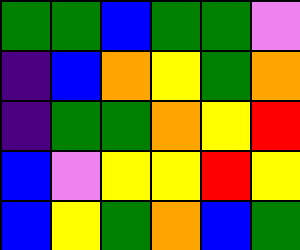[["green", "green", "blue", "green", "green", "violet"], ["indigo", "blue", "orange", "yellow", "green", "orange"], ["indigo", "green", "green", "orange", "yellow", "red"], ["blue", "violet", "yellow", "yellow", "red", "yellow"], ["blue", "yellow", "green", "orange", "blue", "green"]]